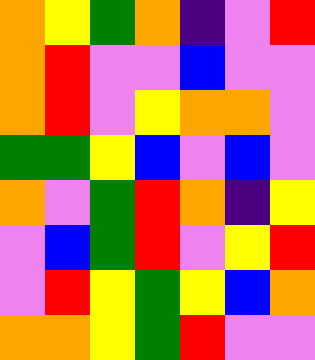[["orange", "yellow", "green", "orange", "indigo", "violet", "red"], ["orange", "red", "violet", "violet", "blue", "violet", "violet"], ["orange", "red", "violet", "yellow", "orange", "orange", "violet"], ["green", "green", "yellow", "blue", "violet", "blue", "violet"], ["orange", "violet", "green", "red", "orange", "indigo", "yellow"], ["violet", "blue", "green", "red", "violet", "yellow", "red"], ["violet", "red", "yellow", "green", "yellow", "blue", "orange"], ["orange", "orange", "yellow", "green", "red", "violet", "violet"]]